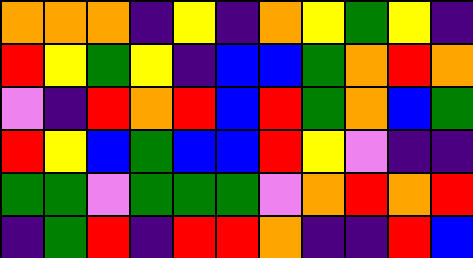[["orange", "orange", "orange", "indigo", "yellow", "indigo", "orange", "yellow", "green", "yellow", "indigo"], ["red", "yellow", "green", "yellow", "indigo", "blue", "blue", "green", "orange", "red", "orange"], ["violet", "indigo", "red", "orange", "red", "blue", "red", "green", "orange", "blue", "green"], ["red", "yellow", "blue", "green", "blue", "blue", "red", "yellow", "violet", "indigo", "indigo"], ["green", "green", "violet", "green", "green", "green", "violet", "orange", "red", "orange", "red"], ["indigo", "green", "red", "indigo", "red", "red", "orange", "indigo", "indigo", "red", "blue"]]